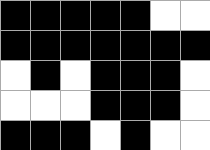[["black", "black", "black", "black", "black", "white", "white"], ["black", "black", "black", "black", "black", "black", "black"], ["white", "black", "white", "black", "black", "black", "white"], ["white", "white", "white", "black", "black", "black", "white"], ["black", "black", "black", "white", "black", "white", "white"]]